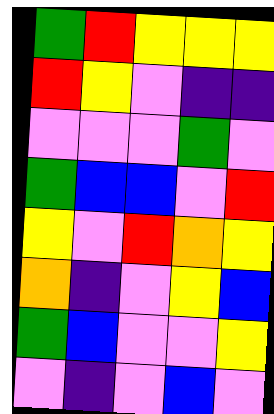[["green", "red", "yellow", "yellow", "yellow"], ["red", "yellow", "violet", "indigo", "indigo"], ["violet", "violet", "violet", "green", "violet"], ["green", "blue", "blue", "violet", "red"], ["yellow", "violet", "red", "orange", "yellow"], ["orange", "indigo", "violet", "yellow", "blue"], ["green", "blue", "violet", "violet", "yellow"], ["violet", "indigo", "violet", "blue", "violet"]]